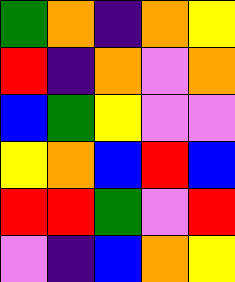[["green", "orange", "indigo", "orange", "yellow"], ["red", "indigo", "orange", "violet", "orange"], ["blue", "green", "yellow", "violet", "violet"], ["yellow", "orange", "blue", "red", "blue"], ["red", "red", "green", "violet", "red"], ["violet", "indigo", "blue", "orange", "yellow"]]